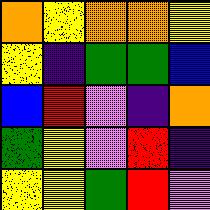[["orange", "yellow", "orange", "orange", "yellow"], ["yellow", "indigo", "green", "green", "blue"], ["blue", "red", "violet", "indigo", "orange"], ["green", "yellow", "violet", "red", "indigo"], ["yellow", "yellow", "green", "red", "violet"]]